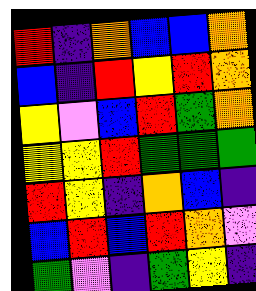[["red", "indigo", "orange", "blue", "blue", "orange"], ["blue", "indigo", "red", "yellow", "red", "orange"], ["yellow", "violet", "blue", "red", "green", "orange"], ["yellow", "yellow", "red", "green", "green", "green"], ["red", "yellow", "indigo", "orange", "blue", "indigo"], ["blue", "red", "blue", "red", "orange", "violet"], ["green", "violet", "indigo", "green", "yellow", "indigo"]]